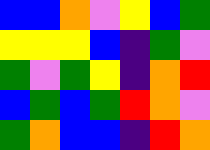[["blue", "blue", "orange", "violet", "yellow", "blue", "green"], ["yellow", "yellow", "yellow", "blue", "indigo", "green", "violet"], ["green", "violet", "green", "yellow", "indigo", "orange", "red"], ["blue", "green", "blue", "green", "red", "orange", "violet"], ["green", "orange", "blue", "blue", "indigo", "red", "orange"]]